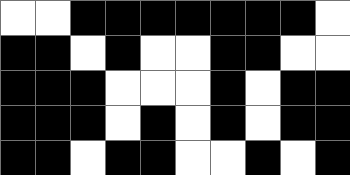[["white", "white", "black", "black", "black", "black", "black", "black", "black", "white"], ["black", "black", "white", "black", "white", "white", "black", "black", "white", "white"], ["black", "black", "black", "white", "white", "white", "black", "white", "black", "black"], ["black", "black", "black", "white", "black", "white", "black", "white", "black", "black"], ["black", "black", "white", "black", "black", "white", "white", "black", "white", "black"]]